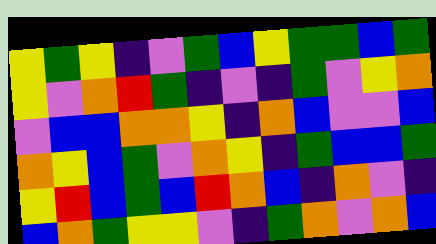[["yellow", "green", "yellow", "indigo", "violet", "green", "blue", "yellow", "green", "green", "blue", "green"], ["yellow", "violet", "orange", "red", "green", "indigo", "violet", "indigo", "green", "violet", "yellow", "orange"], ["violet", "blue", "blue", "orange", "orange", "yellow", "indigo", "orange", "blue", "violet", "violet", "blue"], ["orange", "yellow", "blue", "green", "violet", "orange", "yellow", "indigo", "green", "blue", "blue", "green"], ["yellow", "red", "blue", "green", "blue", "red", "orange", "blue", "indigo", "orange", "violet", "indigo"], ["blue", "orange", "green", "yellow", "yellow", "violet", "indigo", "green", "orange", "violet", "orange", "blue"]]